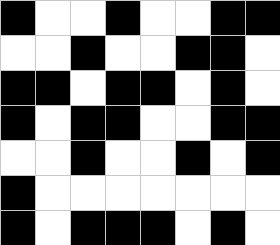[["black", "white", "white", "black", "white", "white", "black", "black"], ["white", "white", "black", "white", "white", "black", "black", "white"], ["black", "black", "white", "black", "black", "white", "black", "white"], ["black", "white", "black", "black", "white", "white", "black", "black"], ["white", "white", "black", "white", "white", "black", "white", "black"], ["black", "white", "white", "white", "white", "white", "white", "white"], ["black", "white", "black", "black", "black", "white", "black", "white"]]